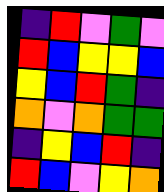[["indigo", "red", "violet", "green", "violet"], ["red", "blue", "yellow", "yellow", "blue"], ["yellow", "blue", "red", "green", "indigo"], ["orange", "violet", "orange", "green", "green"], ["indigo", "yellow", "blue", "red", "indigo"], ["red", "blue", "violet", "yellow", "orange"]]